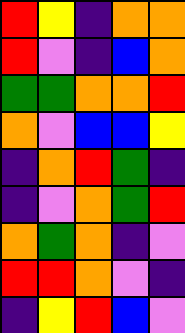[["red", "yellow", "indigo", "orange", "orange"], ["red", "violet", "indigo", "blue", "orange"], ["green", "green", "orange", "orange", "red"], ["orange", "violet", "blue", "blue", "yellow"], ["indigo", "orange", "red", "green", "indigo"], ["indigo", "violet", "orange", "green", "red"], ["orange", "green", "orange", "indigo", "violet"], ["red", "red", "orange", "violet", "indigo"], ["indigo", "yellow", "red", "blue", "violet"]]